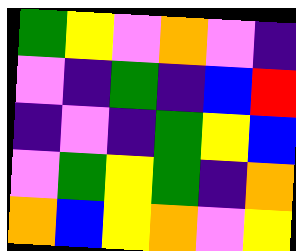[["green", "yellow", "violet", "orange", "violet", "indigo"], ["violet", "indigo", "green", "indigo", "blue", "red"], ["indigo", "violet", "indigo", "green", "yellow", "blue"], ["violet", "green", "yellow", "green", "indigo", "orange"], ["orange", "blue", "yellow", "orange", "violet", "yellow"]]